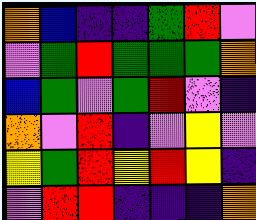[["orange", "blue", "indigo", "indigo", "green", "red", "violet"], ["violet", "green", "red", "green", "green", "green", "orange"], ["blue", "green", "violet", "green", "red", "violet", "indigo"], ["orange", "violet", "red", "indigo", "violet", "yellow", "violet"], ["yellow", "green", "red", "yellow", "red", "yellow", "indigo"], ["violet", "red", "red", "indigo", "indigo", "indigo", "orange"]]